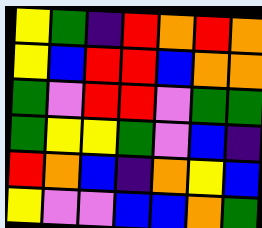[["yellow", "green", "indigo", "red", "orange", "red", "orange"], ["yellow", "blue", "red", "red", "blue", "orange", "orange"], ["green", "violet", "red", "red", "violet", "green", "green"], ["green", "yellow", "yellow", "green", "violet", "blue", "indigo"], ["red", "orange", "blue", "indigo", "orange", "yellow", "blue"], ["yellow", "violet", "violet", "blue", "blue", "orange", "green"]]